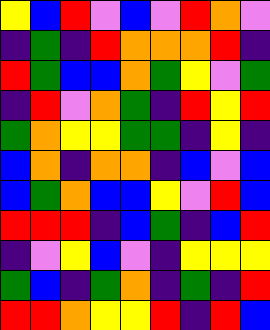[["yellow", "blue", "red", "violet", "blue", "violet", "red", "orange", "violet"], ["indigo", "green", "indigo", "red", "orange", "orange", "orange", "red", "indigo"], ["red", "green", "blue", "blue", "orange", "green", "yellow", "violet", "green"], ["indigo", "red", "violet", "orange", "green", "indigo", "red", "yellow", "red"], ["green", "orange", "yellow", "yellow", "green", "green", "indigo", "yellow", "indigo"], ["blue", "orange", "indigo", "orange", "orange", "indigo", "blue", "violet", "blue"], ["blue", "green", "orange", "blue", "blue", "yellow", "violet", "red", "blue"], ["red", "red", "red", "indigo", "blue", "green", "indigo", "blue", "red"], ["indigo", "violet", "yellow", "blue", "violet", "indigo", "yellow", "yellow", "yellow"], ["green", "blue", "indigo", "green", "orange", "indigo", "green", "indigo", "red"], ["red", "red", "orange", "yellow", "yellow", "red", "indigo", "red", "blue"]]